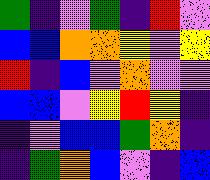[["green", "indigo", "violet", "green", "indigo", "red", "violet"], ["blue", "blue", "orange", "orange", "yellow", "violet", "yellow"], ["red", "indigo", "blue", "violet", "orange", "violet", "violet"], ["blue", "blue", "violet", "yellow", "red", "yellow", "indigo"], ["indigo", "violet", "blue", "blue", "green", "orange", "indigo"], ["indigo", "green", "orange", "blue", "violet", "indigo", "blue"]]